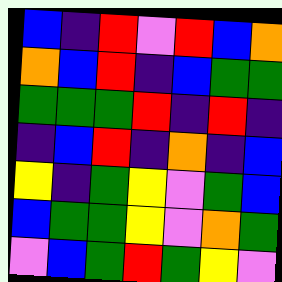[["blue", "indigo", "red", "violet", "red", "blue", "orange"], ["orange", "blue", "red", "indigo", "blue", "green", "green"], ["green", "green", "green", "red", "indigo", "red", "indigo"], ["indigo", "blue", "red", "indigo", "orange", "indigo", "blue"], ["yellow", "indigo", "green", "yellow", "violet", "green", "blue"], ["blue", "green", "green", "yellow", "violet", "orange", "green"], ["violet", "blue", "green", "red", "green", "yellow", "violet"]]